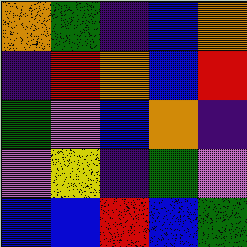[["orange", "green", "indigo", "blue", "orange"], ["indigo", "red", "orange", "blue", "red"], ["green", "violet", "blue", "orange", "indigo"], ["violet", "yellow", "indigo", "green", "violet"], ["blue", "blue", "red", "blue", "green"]]